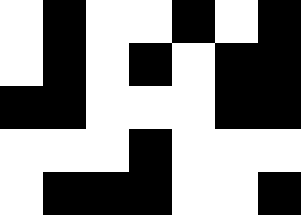[["white", "black", "white", "white", "black", "white", "black"], ["white", "black", "white", "black", "white", "black", "black"], ["black", "black", "white", "white", "white", "black", "black"], ["white", "white", "white", "black", "white", "white", "white"], ["white", "black", "black", "black", "white", "white", "black"]]